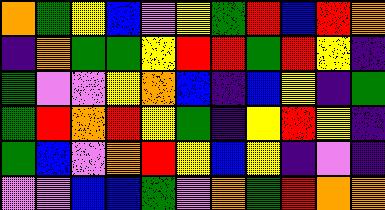[["orange", "green", "yellow", "blue", "violet", "yellow", "green", "red", "blue", "red", "orange"], ["indigo", "orange", "green", "green", "yellow", "red", "red", "green", "red", "yellow", "indigo"], ["green", "violet", "violet", "yellow", "orange", "blue", "indigo", "blue", "yellow", "indigo", "green"], ["green", "red", "orange", "red", "yellow", "green", "indigo", "yellow", "red", "yellow", "indigo"], ["green", "blue", "violet", "orange", "red", "yellow", "blue", "yellow", "indigo", "violet", "indigo"], ["violet", "violet", "blue", "blue", "green", "violet", "orange", "green", "red", "orange", "orange"]]